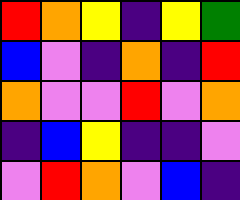[["red", "orange", "yellow", "indigo", "yellow", "green"], ["blue", "violet", "indigo", "orange", "indigo", "red"], ["orange", "violet", "violet", "red", "violet", "orange"], ["indigo", "blue", "yellow", "indigo", "indigo", "violet"], ["violet", "red", "orange", "violet", "blue", "indigo"]]